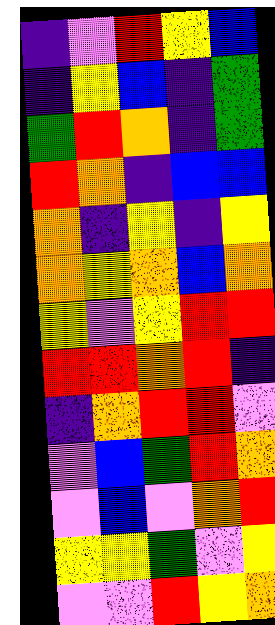[["indigo", "violet", "red", "yellow", "blue"], ["indigo", "yellow", "blue", "indigo", "green"], ["green", "red", "orange", "indigo", "green"], ["red", "orange", "indigo", "blue", "blue"], ["orange", "indigo", "yellow", "indigo", "yellow"], ["orange", "yellow", "orange", "blue", "orange"], ["yellow", "violet", "yellow", "red", "red"], ["red", "red", "orange", "red", "indigo"], ["indigo", "orange", "red", "red", "violet"], ["violet", "blue", "green", "red", "orange"], ["violet", "blue", "violet", "orange", "red"], ["yellow", "yellow", "green", "violet", "yellow"], ["violet", "violet", "red", "yellow", "orange"]]